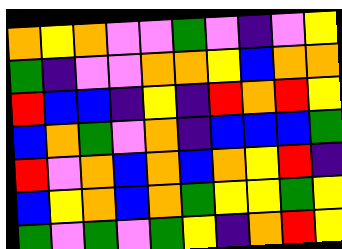[["orange", "yellow", "orange", "violet", "violet", "green", "violet", "indigo", "violet", "yellow"], ["green", "indigo", "violet", "violet", "orange", "orange", "yellow", "blue", "orange", "orange"], ["red", "blue", "blue", "indigo", "yellow", "indigo", "red", "orange", "red", "yellow"], ["blue", "orange", "green", "violet", "orange", "indigo", "blue", "blue", "blue", "green"], ["red", "violet", "orange", "blue", "orange", "blue", "orange", "yellow", "red", "indigo"], ["blue", "yellow", "orange", "blue", "orange", "green", "yellow", "yellow", "green", "yellow"], ["green", "violet", "green", "violet", "green", "yellow", "indigo", "orange", "red", "yellow"]]